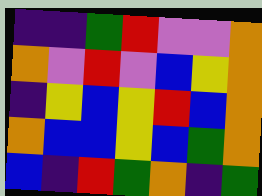[["indigo", "indigo", "green", "red", "violet", "violet", "orange"], ["orange", "violet", "red", "violet", "blue", "yellow", "orange"], ["indigo", "yellow", "blue", "yellow", "red", "blue", "orange"], ["orange", "blue", "blue", "yellow", "blue", "green", "orange"], ["blue", "indigo", "red", "green", "orange", "indigo", "green"]]